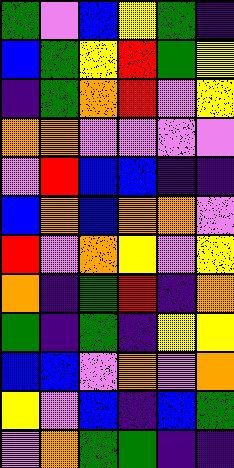[["green", "violet", "blue", "yellow", "green", "indigo"], ["blue", "green", "yellow", "red", "green", "yellow"], ["indigo", "green", "orange", "red", "violet", "yellow"], ["orange", "orange", "violet", "violet", "violet", "violet"], ["violet", "red", "blue", "blue", "indigo", "indigo"], ["blue", "orange", "blue", "orange", "orange", "violet"], ["red", "violet", "orange", "yellow", "violet", "yellow"], ["orange", "indigo", "green", "red", "indigo", "orange"], ["green", "indigo", "green", "indigo", "yellow", "yellow"], ["blue", "blue", "violet", "orange", "violet", "orange"], ["yellow", "violet", "blue", "indigo", "blue", "green"], ["violet", "orange", "green", "green", "indigo", "indigo"]]